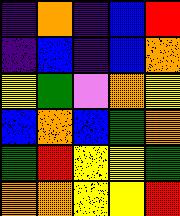[["indigo", "orange", "indigo", "blue", "red"], ["indigo", "blue", "indigo", "blue", "orange"], ["yellow", "green", "violet", "orange", "yellow"], ["blue", "orange", "blue", "green", "orange"], ["green", "red", "yellow", "yellow", "green"], ["orange", "orange", "yellow", "yellow", "red"]]